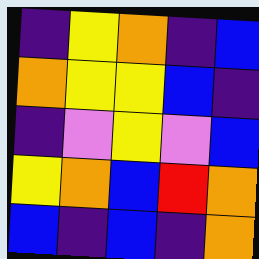[["indigo", "yellow", "orange", "indigo", "blue"], ["orange", "yellow", "yellow", "blue", "indigo"], ["indigo", "violet", "yellow", "violet", "blue"], ["yellow", "orange", "blue", "red", "orange"], ["blue", "indigo", "blue", "indigo", "orange"]]